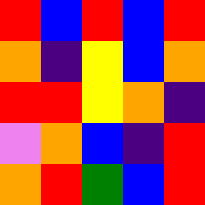[["red", "blue", "red", "blue", "red"], ["orange", "indigo", "yellow", "blue", "orange"], ["red", "red", "yellow", "orange", "indigo"], ["violet", "orange", "blue", "indigo", "red"], ["orange", "red", "green", "blue", "red"]]